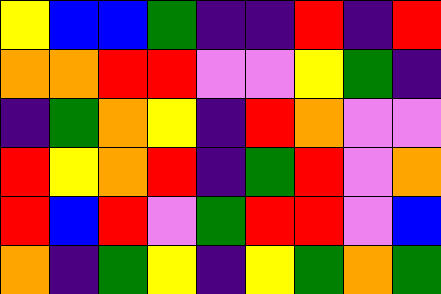[["yellow", "blue", "blue", "green", "indigo", "indigo", "red", "indigo", "red"], ["orange", "orange", "red", "red", "violet", "violet", "yellow", "green", "indigo"], ["indigo", "green", "orange", "yellow", "indigo", "red", "orange", "violet", "violet"], ["red", "yellow", "orange", "red", "indigo", "green", "red", "violet", "orange"], ["red", "blue", "red", "violet", "green", "red", "red", "violet", "blue"], ["orange", "indigo", "green", "yellow", "indigo", "yellow", "green", "orange", "green"]]